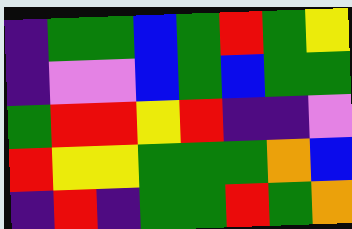[["indigo", "green", "green", "blue", "green", "red", "green", "yellow"], ["indigo", "violet", "violet", "blue", "green", "blue", "green", "green"], ["green", "red", "red", "yellow", "red", "indigo", "indigo", "violet"], ["red", "yellow", "yellow", "green", "green", "green", "orange", "blue"], ["indigo", "red", "indigo", "green", "green", "red", "green", "orange"]]